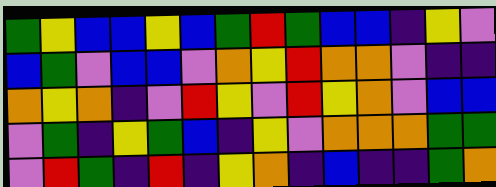[["green", "yellow", "blue", "blue", "yellow", "blue", "green", "red", "green", "blue", "blue", "indigo", "yellow", "violet"], ["blue", "green", "violet", "blue", "blue", "violet", "orange", "yellow", "red", "orange", "orange", "violet", "indigo", "indigo"], ["orange", "yellow", "orange", "indigo", "violet", "red", "yellow", "violet", "red", "yellow", "orange", "violet", "blue", "blue"], ["violet", "green", "indigo", "yellow", "green", "blue", "indigo", "yellow", "violet", "orange", "orange", "orange", "green", "green"], ["violet", "red", "green", "indigo", "red", "indigo", "yellow", "orange", "indigo", "blue", "indigo", "indigo", "green", "orange"]]